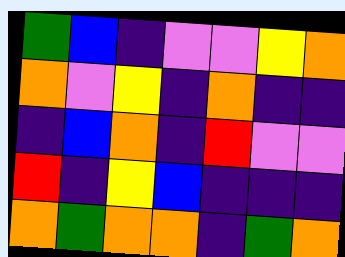[["green", "blue", "indigo", "violet", "violet", "yellow", "orange"], ["orange", "violet", "yellow", "indigo", "orange", "indigo", "indigo"], ["indigo", "blue", "orange", "indigo", "red", "violet", "violet"], ["red", "indigo", "yellow", "blue", "indigo", "indigo", "indigo"], ["orange", "green", "orange", "orange", "indigo", "green", "orange"]]